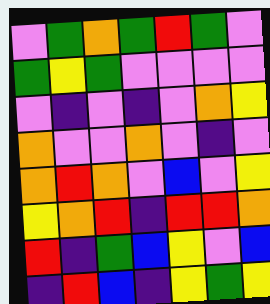[["violet", "green", "orange", "green", "red", "green", "violet"], ["green", "yellow", "green", "violet", "violet", "violet", "violet"], ["violet", "indigo", "violet", "indigo", "violet", "orange", "yellow"], ["orange", "violet", "violet", "orange", "violet", "indigo", "violet"], ["orange", "red", "orange", "violet", "blue", "violet", "yellow"], ["yellow", "orange", "red", "indigo", "red", "red", "orange"], ["red", "indigo", "green", "blue", "yellow", "violet", "blue"], ["indigo", "red", "blue", "indigo", "yellow", "green", "yellow"]]